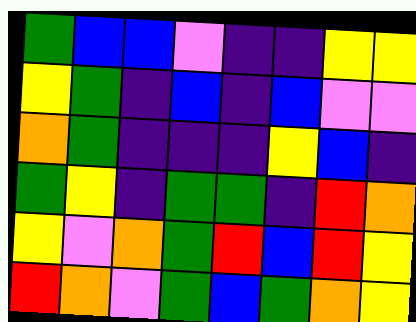[["green", "blue", "blue", "violet", "indigo", "indigo", "yellow", "yellow"], ["yellow", "green", "indigo", "blue", "indigo", "blue", "violet", "violet"], ["orange", "green", "indigo", "indigo", "indigo", "yellow", "blue", "indigo"], ["green", "yellow", "indigo", "green", "green", "indigo", "red", "orange"], ["yellow", "violet", "orange", "green", "red", "blue", "red", "yellow"], ["red", "orange", "violet", "green", "blue", "green", "orange", "yellow"]]